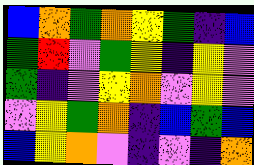[["blue", "orange", "green", "orange", "yellow", "green", "indigo", "blue"], ["green", "red", "violet", "green", "yellow", "indigo", "yellow", "violet"], ["green", "indigo", "violet", "yellow", "orange", "violet", "yellow", "violet"], ["violet", "yellow", "green", "orange", "indigo", "blue", "green", "blue"], ["blue", "yellow", "orange", "violet", "indigo", "violet", "indigo", "orange"]]